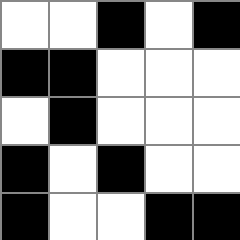[["white", "white", "black", "white", "black"], ["black", "black", "white", "white", "white"], ["white", "black", "white", "white", "white"], ["black", "white", "black", "white", "white"], ["black", "white", "white", "black", "black"]]